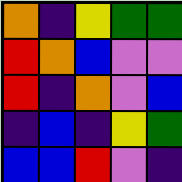[["orange", "indigo", "yellow", "green", "green"], ["red", "orange", "blue", "violet", "violet"], ["red", "indigo", "orange", "violet", "blue"], ["indigo", "blue", "indigo", "yellow", "green"], ["blue", "blue", "red", "violet", "indigo"]]